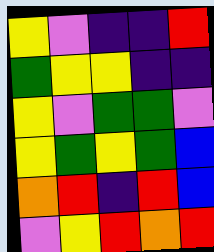[["yellow", "violet", "indigo", "indigo", "red"], ["green", "yellow", "yellow", "indigo", "indigo"], ["yellow", "violet", "green", "green", "violet"], ["yellow", "green", "yellow", "green", "blue"], ["orange", "red", "indigo", "red", "blue"], ["violet", "yellow", "red", "orange", "red"]]